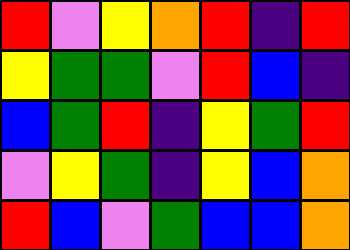[["red", "violet", "yellow", "orange", "red", "indigo", "red"], ["yellow", "green", "green", "violet", "red", "blue", "indigo"], ["blue", "green", "red", "indigo", "yellow", "green", "red"], ["violet", "yellow", "green", "indigo", "yellow", "blue", "orange"], ["red", "blue", "violet", "green", "blue", "blue", "orange"]]